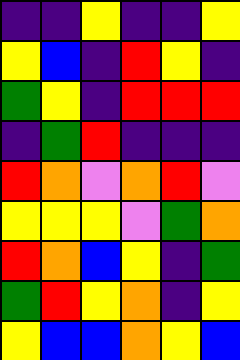[["indigo", "indigo", "yellow", "indigo", "indigo", "yellow"], ["yellow", "blue", "indigo", "red", "yellow", "indigo"], ["green", "yellow", "indigo", "red", "red", "red"], ["indigo", "green", "red", "indigo", "indigo", "indigo"], ["red", "orange", "violet", "orange", "red", "violet"], ["yellow", "yellow", "yellow", "violet", "green", "orange"], ["red", "orange", "blue", "yellow", "indigo", "green"], ["green", "red", "yellow", "orange", "indigo", "yellow"], ["yellow", "blue", "blue", "orange", "yellow", "blue"]]